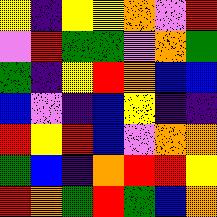[["yellow", "indigo", "yellow", "yellow", "orange", "violet", "red"], ["violet", "red", "green", "green", "violet", "orange", "green"], ["green", "indigo", "yellow", "red", "orange", "blue", "blue"], ["blue", "violet", "indigo", "blue", "yellow", "indigo", "indigo"], ["red", "yellow", "red", "blue", "violet", "orange", "orange"], ["green", "blue", "indigo", "orange", "red", "red", "yellow"], ["red", "orange", "green", "red", "green", "blue", "orange"]]